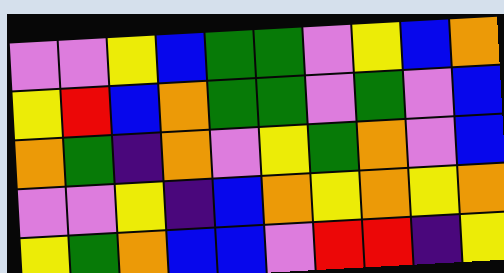[["violet", "violet", "yellow", "blue", "green", "green", "violet", "yellow", "blue", "orange"], ["yellow", "red", "blue", "orange", "green", "green", "violet", "green", "violet", "blue"], ["orange", "green", "indigo", "orange", "violet", "yellow", "green", "orange", "violet", "blue"], ["violet", "violet", "yellow", "indigo", "blue", "orange", "yellow", "orange", "yellow", "orange"], ["yellow", "green", "orange", "blue", "blue", "violet", "red", "red", "indigo", "yellow"]]